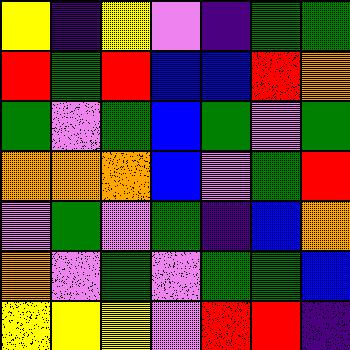[["yellow", "indigo", "yellow", "violet", "indigo", "green", "green"], ["red", "green", "red", "blue", "blue", "red", "orange"], ["green", "violet", "green", "blue", "green", "violet", "green"], ["orange", "orange", "orange", "blue", "violet", "green", "red"], ["violet", "green", "violet", "green", "indigo", "blue", "orange"], ["orange", "violet", "green", "violet", "green", "green", "blue"], ["yellow", "yellow", "yellow", "violet", "red", "red", "indigo"]]